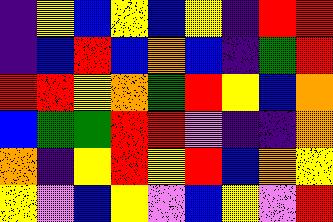[["indigo", "yellow", "blue", "yellow", "blue", "yellow", "indigo", "red", "red"], ["indigo", "blue", "red", "blue", "orange", "blue", "indigo", "green", "red"], ["red", "red", "yellow", "orange", "green", "red", "yellow", "blue", "orange"], ["blue", "green", "green", "red", "red", "violet", "indigo", "indigo", "orange"], ["orange", "indigo", "yellow", "red", "yellow", "red", "blue", "orange", "yellow"], ["yellow", "violet", "blue", "yellow", "violet", "blue", "yellow", "violet", "red"]]